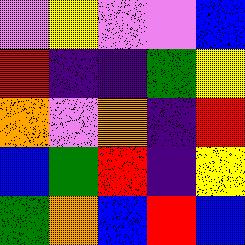[["violet", "yellow", "violet", "violet", "blue"], ["red", "indigo", "indigo", "green", "yellow"], ["orange", "violet", "orange", "indigo", "red"], ["blue", "green", "red", "indigo", "yellow"], ["green", "orange", "blue", "red", "blue"]]